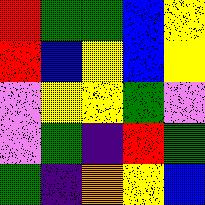[["red", "green", "green", "blue", "yellow"], ["red", "blue", "yellow", "blue", "yellow"], ["violet", "yellow", "yellow", "green", "violet"], ["violet", "green", "indigo", "red", "green"], ["green", "indigo", "orange", "yellow", "blue"]]